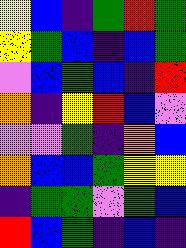[["yellow", "blue", "indigo", "green", "red", "green"], ["yellow", "green", "blue", "indigo", "blue", "green"], ["violet", "blue", "green", "blue", "indigo", "red"], ["orange", "indigo", "yellow", "red", "blue", "violet"], ["violet", "violet", "green", "indigo", "orange", "blue"], ["orange", "blue", "blue", "green", "yellow", "yellow"], ["indigo", "green", "green", "violet", "green", "blue"], ["red", "blue", "green", "indigo", "blue", "indigo"]]